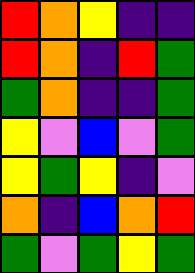[["red", "orange", "yellow", "indigo", "indigo"], ["red", "orange", "indigo", "red", "green"], ["green", "orange", "indigo", "indigo", "green"], ["yellow", "violet", "blue", "violet", "green"], ["yellow", "green", "yellow", "indigo", "violet"], ["orange", "indigo", "blue", "orange", "red"], ["green", "violet", "green", "yellow", "green"]]